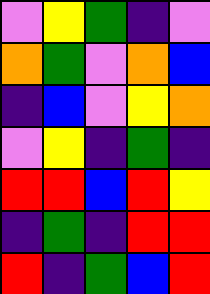[["violet", "yellow", "green", "indigo", "violet"], ["orange", "green", "violet", "orange", "blue"], ["indigo", "blue", "violet", "yellow", "orange"], ["violet", "yellow", "indigo", "green", "indigo"], ["red", "red", "blue", "red", "yellow"], ["indigo", "green", "indigo", "red", "red"], ["red", "indigo", "green", "blue", "red"]]